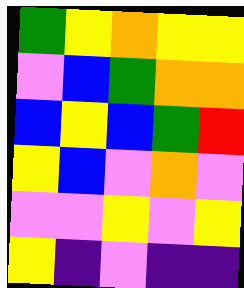[["green", "yellow", "orange", "yellow", "yellow"], ["violet", "blue", "green", "orange", "orange"], ["blue", "yellow", "blue", "green", "red"], ["yellow", "blue", "violet", "orange", "violet"], ["violet", "violet", "yellow", "violet", "yellow"], ["yellow", "indigo", "violet", "indigo", "indigo"]]